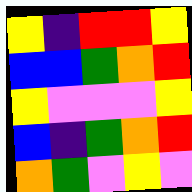[["yellow", "indigo", "red", "red", "yellow"], ["blue", "blue", "green", "orange", "red"], ["yellow", "violet", "violet", "violet", "yellow"], ["blue", "indigo", "green", "orange", "red"], ["orange", "green", "violet", "yellow", "violet"]]